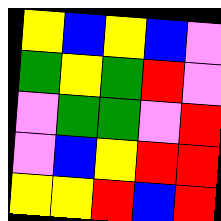[["yellow", "blue", "yellow", "blue", "violet"], ["green", "yellow", "green", "red", "violet"], ["violet", "green", "green", "violet", "red"], ["violet", "blue", "yellow", "red", "red"], ["yellow", "yellow", "red", "blue", "red"]]